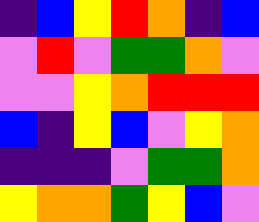[["indigo", "blue", "yellow", "red", "orange", "indigo", "blue"], ["violet", "red", "violet", "green", "green", "orange", "violet"], ["violet", "violet", "yellow", "orange", "red", "red", "red"], ["blue", "indigo", "yellow", "blue", "violet", "yellow", "orange"], ["indigo", "indigo", "indigo", "violet", "green", "green", "orange"], ["yellow", "orange", "orange", "green", "yellow", "blue", "violet"]]